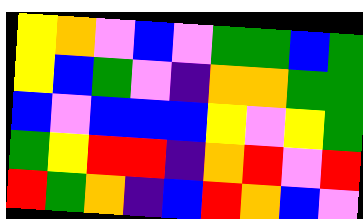[["yellow", "orange", "violet", "blue", "violet", "green", "green", "blue", "green"], ["yellow", "blue", "green", "violet", "indigo", "orange", "orange", "green", "green"], ["blue", "violet", "blue", "blue", "blue", "yellow", "violet", "yellow", "green"], ["green", "yellow", "red", "red", "indigo", "orange", "red", "violet", "red"], ["red", "green", "orange", "indigo", "blue", "red", "orange", "blue", "violet"]]